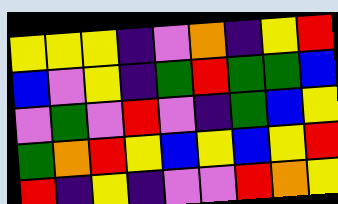[["yellow", "yellow", "yellow", "indigo", "violet", "orange", "indigo", "yellow", "red"], ["blue", "violet", "yellow", "indigo", "green", "red", "green", "green", "blue"], ["violet", "green", "violet", "red", "violet", "indigo", "green", "blue", "yellow"], ["green", "orange", "red", "yellow", "blue", "yellow", "blue", "yellow", "red"], ["red", "indigo", "yellow", "indigo", "violet", "violet", "red", "orange", "yellow"]]